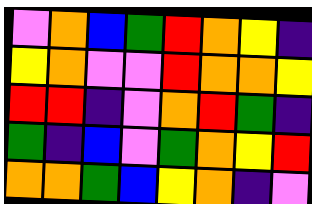[["violet", "orange", "blue", "green", "red", "orange", "yellow", "indigo"], ["yellow", "orange", "violet", "violet", "red", "orange", "orange", "yellow"], ["red", "red", "indigo", "violet", "orange", "red", "green", "indigo"], ["green", "indigo", "blue", "violet", "green", "orange", "yellow", "red"], ["orange", "orange", "green", "blue", "yellow", "orange", "indigo", "violet"]]